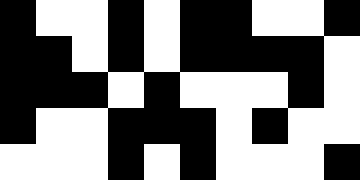[["black", "white", "white", "black", "white", "black", "black", "white", "white", "black"], ["black", "black", "white", "black", "white", "black", "black", "black", "black", "white"], ["black", "black", "black", "white", "black", "white", "white", "white", "black", "white"], ["black", "white", "white", "black", "black", "black", "white", "black", "white", "white"], ["white", "white", "white", "black", "white", "black", "white", "white", "white", "black"]]